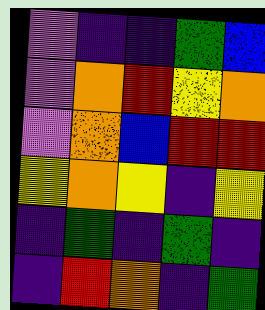[["violet", "indigo", "indigo", "green", "blue"], ["violet", "orange", "red", "yellow", "orange"], ["violet", "orange", "blue", "red", "red"], ["yellow", "orange", "yellow", "indigo", "yellow"], ["indigo", "green", "indigo", "green", "indigo"], ["indigo", "red", "orange", "indigo", "green"]]